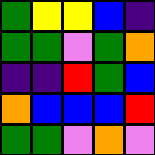[["green", "yellow", "yellow", "blue", "indigo"], ["green", "green", "violet", "green", "orange"], ["indigo", "indigo", "red", "green", "blue"], ["orange", "blue", "blue", "blue", "red"], ["green", "green", "violet", "orange", "violet"]]